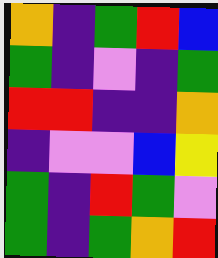[["orange", "indigo", "green", "red", "blue"], ["green", "indigo", "violet", "indigo", "green"], ["red", "red", "indigo", "indigo", "orange"], ["indigo", "violet", "violet", "blue", "yellow"], ["green", "indigo", "red", "green", "violet"], ["green", "indigo", "green", "orange", "red"]]